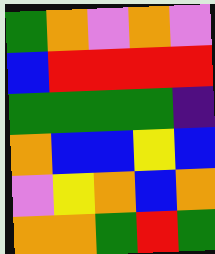[["green", "orange", "violet", "orange", "violet"], ["blue", "red", "red", "red", "red"], ["green", "green", "green", "green", "indigo"], ["orange", "blue", "blue", "yellow", "blue"], ["violet", "yellow", "orange", "blue", "orange"], ["orange", "orange", "green", "red", "green"]]